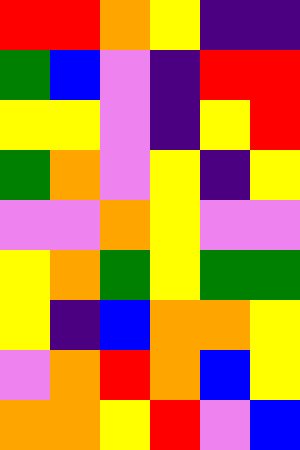[["red", "red", "orange", "yellow", "indigo", "indigo"], ["green", "blue", "violet", "indigo", "red", "red"], ["yellow", "yellow", "violet", "indigo", "yellow", "red"], ["green", "orange", "violet", "yellow", "indigo", "yellow"], ["violet", "violet", "orange", "yellow", "violet", "violet"], ["yellow", "orange", "green", "yellow", "green", "green"], ["yellow", "indigo", "blue", "orange", "orange", "yellow"], ["violet", "orange", "red", "orange", "blue", "yellow"], ["orange", "orange", "yellow", "red", "violet", "blue"]]